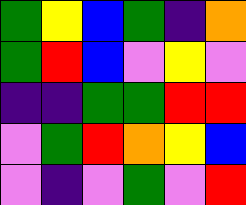[["green", "yellow", "blue", "green", "indigo", "orange"], ["green", "red", "blue", "violet", "yellow", "violet"], ["indigo", "indigo", "green", "green", "red", "red"], ["violet", "green", "red", "orange", "yellow", "blue"], ["violet", "indigo", "violet", "green", "violet", "red"]]